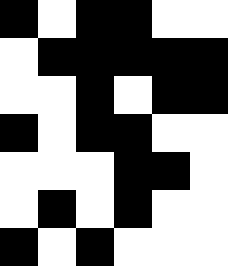[["black", "white", "black", "black", "white", "white"], ["white", "black", "black", "black", "black", "black"], ["white", "white", "black", "white", "black", "black"], ["black", "white", "black", "black", "white", "white"], ["white", "white", "white", "black", "black", "white"], ["white", "black", "white", "black", "white", "white"], ["black", "white", "black", "white", "white", "white"]]